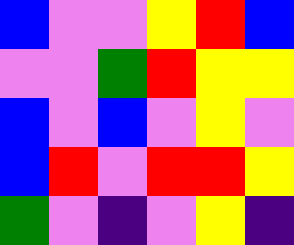[["blue", "violet", "violet", "yellow", "red", "blue"], ["violet", "violet", "green", "red", "yellow", "yellow"], ["blue", "violet", "blue", "violet", "yellow", "violet"], ["blue", "red", "violet", "red", "red", "yellow"], ["green", "violet", "indigo", "violet", "yellow", "indigo"]]